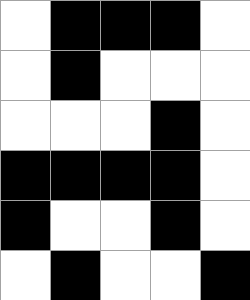[["white", "black", "black", "black", "white"], ["white", "black", "white", "white", "white"], ["white", "white", "white", "black", "white"], ["black", "black", "black", "black", "white"], ["black", "white", "white", "black", "white"], ["white", "black", "white", "white", "black"]]